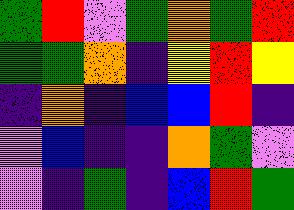[["green", "red", "violet", "green", "orange", "green", "red"], ["green", "green", "orange", "indigo", "yellow", "red", "yellow"], ["indigo", "orange", "indigo", "blue", "blue", "red", "indigo"], ["violet", "blue", "indigo", "indigo", "orange", "green", "violet"], ["violet", "indigo", "green", "indigo", "blue", "red", "green"]]